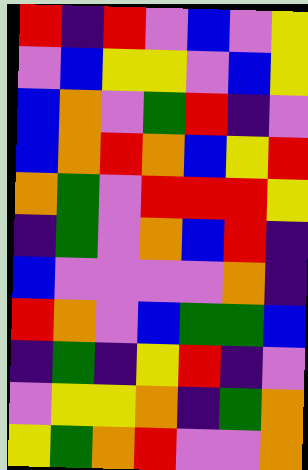[["red", "indigo", "red", "violet", "blue", "violet", "yellow"], ["violet", "blue", "yellow", "yellow", "violet", "blue", "yellow"], ["blue", "orange", "violet", "green", "red", "indigo", "violet"], ["blue", "orange", "red", "orange", "blue", "yellow", "red"], ["orange", "green", "violet", "red", "red", "red", "yellow"], ["indigo", "green", "violet", "orange", "blue", "red", "indigo"], ["blue", "violet", "violet", "violet", "violet", "orange", "indigo"], ["red", "orange", "violet", "blue", "green", "green", "blue"], ["indigo", "green", "indigo", "yellow", "red", "indigo", "violet"], ["violet", "yellow", "yellow", "orange", "indigo", "green", "orange"], ["yellow", "green", "orange", "red", "violet", "violet", "orange"]]